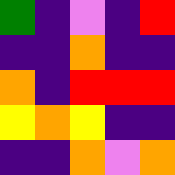[["green", "indigo", "violet", "indigo", "red"], ["indigo", "indigo", "orange", "indigo", "indigo"], ["orange", "indigo", "red", "red", "red"], ["yellow", "orange", "yellow", "indigo", "indigo"], ["indigo", "indigo", "orange", "violet", "orange"]]